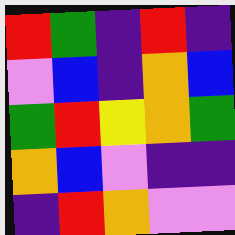[["red", "green", "indigo", "red", "indigo"], ["violet", "blue", "indigo", "orange", "blue"], ["green", "red", "yellow", "orange", "green"], ["orange", "blue", "violet", "indigo", "indigo"], ["indigo", "red", "orange", "violet", "violet"]]